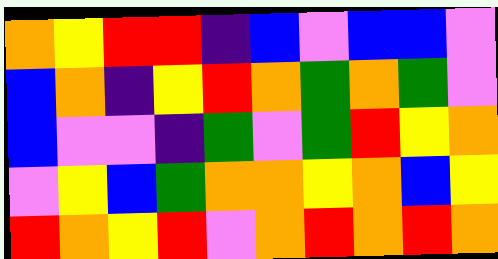[["orange", "yellow", "red", "red", "indigo", "blue", "violet", "blue", "blue", "violet"], ["blue", "orange", "indigo", "yellow", "red", "orange", "green", "orange", "green", "violet"], ["blue", "violet", "violet", "indigo", "green", "violet", "green", "red", "yellow", "orange"], ["violet", "yellow", "blue", "green", "orange", "orange", "yellow", "orange", "blue", "yellow"], ["red", "orange", "yellow", "red", "violet", "orange", "red", "orange", "red", "orange"]]